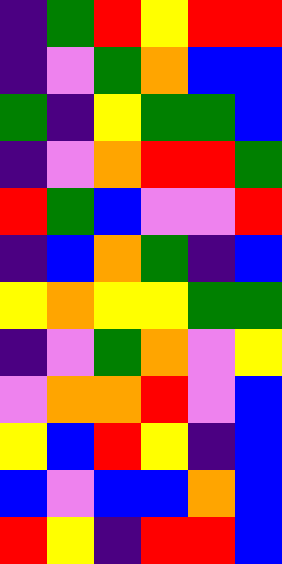[["indigo", "green", "red", "yellow", "red", "red"], ["indigo", "violet", "green", "orange", "blue", "blue"], ["green", "indigo", "yellow", "green", "green", "blue"], ["indigo", "violet", "orange", "red", "red", "green"], ["red", "green", "blue", "violet", "violet", "red"], ["indigo", "blue", "orange", "green", "indigo", "blue"], ["yellow", "orange", "yellow", "yellow", "green", "green"], ["indigo", "violet", "green", "orange", "violet", "yellow"], ["violet", "orange", "orange", "red", "violet", "blue"], ["yellow", "blue", "red", "yellow", "indigo", "blue"], ["blue", "violet", "blue", "blue", "orange", "blue"], ["red", "yellow", "indigo", "red", "red", "blue"]]